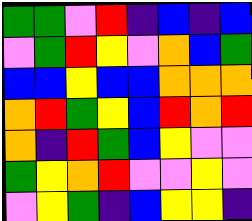[["green", "green", "violet", "red", "indigo", "blue", "indigo", "blue"], ["violet", "green", "red", "yellow", "violet", "orange", "blue", "green"], ["blue", "blue", "yellow", "blue", "blue", "orange", "orange", "orange"], ["orange", "red", "green", "yellow", "blue", "red", "orange", "red"], ["orange", "indigo", "red", "green", "blue", "yellow", "violet", "violet"], ["green", "yellow", "orange", "red", "violet", "violet", "yellow", "violet"], ["violet", "yellow", "green", "indigo", "blue", "yellow", "yellow", "indigo"]]